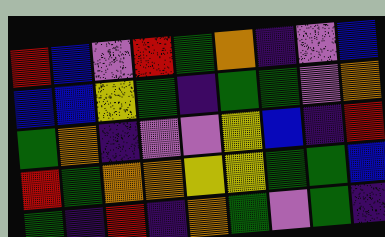[["red", "blue", "violet", "red", "green", "orange", "indigo", "violet", "blue"], ["blue", "blue", "yellow", "green", "indigo", "green", "green", "violet", "orange"], ["green", "orange", "indigo", "violet", "violet", "yellow", "blue", "indigo", "red"], ["red", "green", "orange", "orange", "yellow", "yellow", "green", "green", "blue"], ["green", "indigo", "red", "indigo", "orange", "green", "violet", "green", "indigo"]]